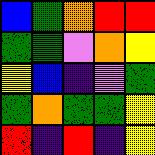[["blue", "green", "orange", "red", "red"], ["green", "green", "violet", "orange", "yellow"], ["yellow", "blue", "indigo", "violet", "green"], ["green", "orange", "green", "green", "yellow"], ["red", "indigo", "red", "indigo", "yellow"]]